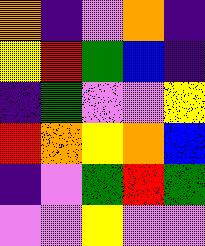[["orange", "indigo", "violet", "orange", "indigo"], ["yellow", "red", "green", "blue", "indigo"], ["indigo", "green", "violet", "violet", "yellow"], ["red", "orange", "yellow", "orange", "blue"], ["indigo", "violet", "green", "red", "green"], ["violet", "violet", "yellow", "violet", "violet"]]